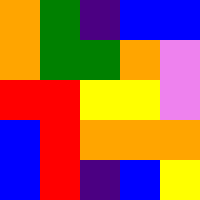[["orange", "green", "indigo", "blue", "blue"], ["orange", "green", "green", "orange", "violet"], ["red", "red", "yellow", "yellow", "violet"], ["blue", "red", "orange", "orange", "orange"], ["blue", "red", "indigo", "blue", "yellow"]]